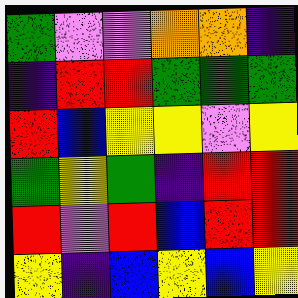[["green", "violet", "violet", "orange", "orange", "indigo"], ["indigo", "red", "red", "green", "green", "green"], ["red", "blue", "yellow", "yellow", "violet", "yellow"], ["green", "yellow", "green", "indigo", "red", "red"], ["red", "violet", "red", "blue", "red", "red"], ["yellow", "indigo", "blue", "yellow", "blue", "yellow"]]